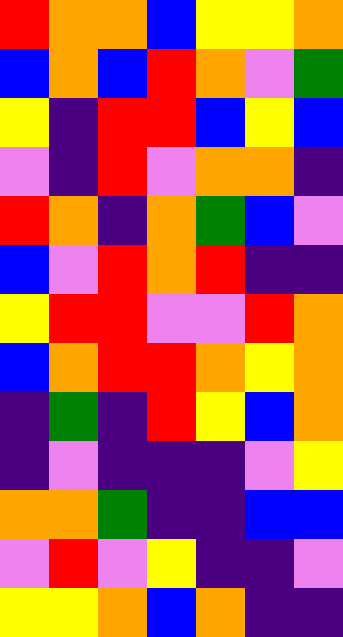[["red", "orange", "orange", "blue", "yellow", "yellow", "orange"], ["blue", "orange", "blue", "red", "orange", "violet", "green"], ["yellow", "indigo", "red", "red", "blue", "yellow", "blue"], ["violet", "indigo", "red", "violet", "orange", "orange", "indigo"], ["red", "orange", "indigo", "orange", "green", "blue", "violet"], ["blue", "violet", "red", "orange", "red", "indigo", "indigo"], ["yellow", "red", "red", "violet", "violet", "red", "orange"], ["blue", "orange", "red", "red", "orange", "yellow", "orange"], ["indigo", "green", "indigo", "red", "yellow", "blue", "orange"], ["indigo", "violet", "indigo", "indigo", "indigo", "violet", "yellow"], ["orange", "orange", "green", "indigo", "indigo", "blue", "blue"], ["violet", "red", "violet", "yellow", "indigo", "indigo", "violet"], ["yellow", "yellow", "orange", "blue", "orange", "indigo", "indigo"]]